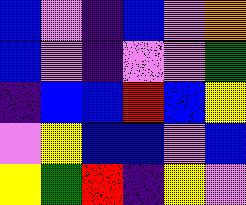[["blue", "violet", "indigo", "blue", "violet", "orange"], ["blue", "violet", "indigo", "violet", "violet", "green"], ["indigo", "blue", "blue", "red", "blue", "yellow"], ["violet", "yellow", "blue", "blue", "violet", "blue"], ["yellow", "green", "red", "indigo", "yellow", "violet"]]